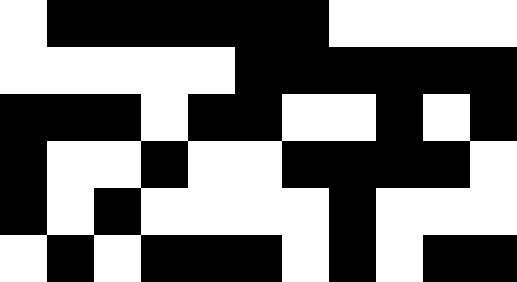[["white", "black", "black", "black", "black", "black", "black", "white", "white", "white", "white"], ["white", "white", "white", "white", "white", "black", "black", "black", "black", "black", "black"], ["black", "black", "black", "white", "black", "black", "white", "white", "black", "white", "black"], ["black", "white", "white", "black", "white", "white", "black", "black", "black", "black", "white"], ["black", "white", "black", "white", "white", "white", "white", "black", "white", "white", "white"], ["white", "black", "white", "black", "black", "black", "white", "black", "white", "black", "black"]]